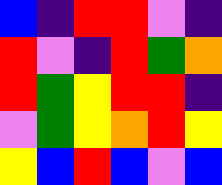[["blue", "indigo", "red", "red", "violet", "indigo"], ["red", "violet", "indigo", "red", "green", "orange"], ["red", "green", "yellow", "red", "red", "indigo"], ["violet", "green", "yellow", "orange", "red", "yellow"], ["yellow", "blue", "red", "blue", "violet", "blue"]]